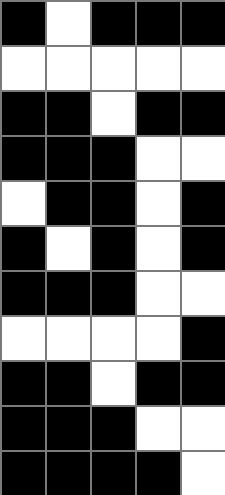[["black", "white", "black", "black", "black"], ["white", "white", "white", "white", "white"], ["black", "black", "white", "black", "black"], ["black", "black", "black", "white", "white"], ["white", "black", "black", "white", "black"], ["black", "white", "black", "white", "black"], ["black", "black", "black", "white", "white"], ["white", "white", "white", "white", "black"], ["black", "black", "white", "black", "black"], ["black", "black", "black", "white", "white"], ["black", "black", "black", "black", "white"]]